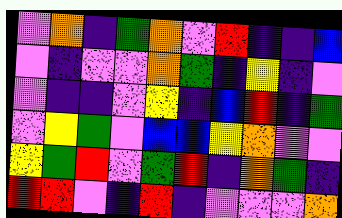[["violet", "orange", "indigo", "green", "orange", "violet", "red", "indigo", "indigo", "blue"], ["violet", "indigo", "violet", "violet", "orange", "green", "indigo", "yellow", "indigo", "violet"], ["violet", "indigo", "indigo", "violet", "yellow", "indigo", "blue", "red", "indigo", "green"], ["violet", "yellow", "green", "violet", "blue", "blue", "yellow", "orange", "violet", "violet"], ["yellow", "green", "red", "violet", "green", "red", "indigo", "orange", "green", "indigo"], ["red", "red", "violet", "indigo", "red", "indigo", "violet", "violet", "violet", "orange"]]